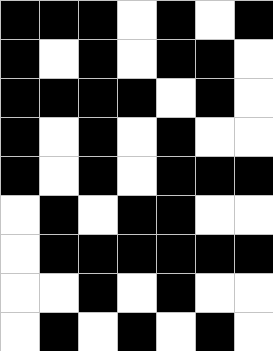[["black", "black", "black", "white", "black", "white", "black"], ["black", "white", "black", "white", "black", "black", "white"], ["black", "black", "black", "black", "white", "black", "white"], ["black", "white", "black", "white", "black", "white", "white"], ["black", "white", "black", "white", "black", "black", "black"], ["white", "black", "white", "black", "black", "white", "white"], ["white", "black", "black", "black", "black", "black", "black"], ["white", "white", "black", "white", "black", "white", "white"], ["white", "black", "white", "black", "white", "black", "white"]]